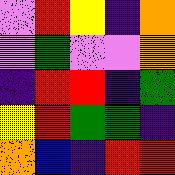[["violet", "red", "yellow", "indigo", "orange"], ["violet", "green", "violet", "violet", "orange"], ["indigo", "red", "red", "indigo", "green"], ["yellow", "red", "green", "green", "indigo"], ["orange", "blue", "indigo", "red", "red"]]